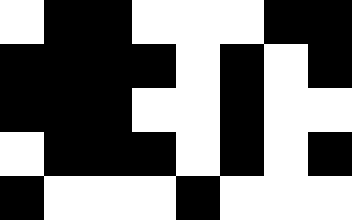[["white", "black", "black", "white", "white", "white", "black", "black"], ["black", "black", "black", "black", "white", "black", "white", "black"], ["black", "black", "black", "white", "white", "black", "white", "white"], ["white", "black", "black", "black", "white", "black", "white", "black"], ["black", "white", "white", "white", "black", "white", "white", "white"]]